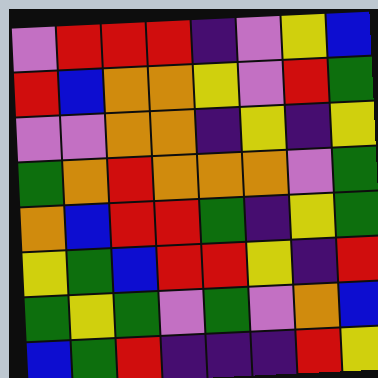[["violet", "red", "red", "red", "indigo", "violet", "yellow", "blue"], ["red", "blue", "orange", "orange", "yellow", "violet", "red", "green"], ["violet", "violet", "orange", "orange", "indigo", "yellow", "indigo", "yellow"], ["green", "orange", "red", "orange", "orange", "orange", "violet", "green"], ["orange", "blue", "red", "red", "green", "indigo", "yellow", "green"], ["yellow", "green", "blue", "red", "red", "yellow", "indigo", "red"], ["green", "yellow", "green", "violet", "green", "violet", "orange", "blue"], ["blue", "green", "red", "indigo", "indigo", "indigo", "red", "yellow"]]